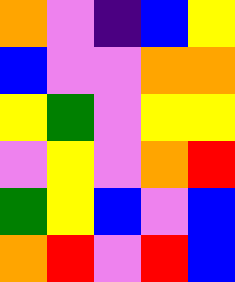[["orange", "violet", "indigo", "blue", "yellow"], ["blue", "violet", "violet", "orange", "orange"], ["yellow", "green", "violet", "yellow", "yellow"], ["violet", "yellow", "violet", "orange", "red"], ["green", "yellow", "blue", "violet", "blue"], ["orange", "red", "violet", "red", "blue"]]